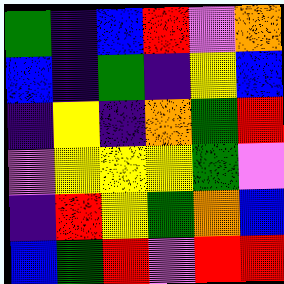[["green", "indigo", "blue", "red", "violet", "orange"], ["blue", "indigo", "green", "indigo", "yellow", "blue"], ["indigo", "yellow", "indigo", "orange", "green", "red"], ["violet", "yellow", "yellow", "yellow", "green", "violet"], ["indigo", "red", "yellow", "green", "orange", "blue"], ["blue", "green", "red", "violet", "red", "red"]]